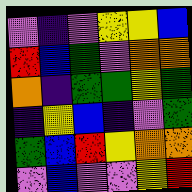[["violet", "indigo", "violet", "yellow", "yellow", "blue"], ["red", "blue", "green", "violet", "orange", "orange"], ["orange", "indigo", "green", "green", "yellow", "green"], ["indigo", "yellow", "blue", "indigo", "violet", "green"], ["green", "blue", "red", "yellow", "orange", "orange"], ["violet", "blue", "violet", "violet", "yellow", "red"]]